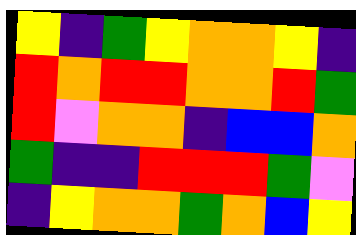[["yellow", "indigo", "green", "yellow", "orange", "orange", "yellow", "indigo"], ["red", "orange", "red", "red", "orange", "orange", "red", "green"], ["red", "violet", "orange", "orange", "indigo", "blue", "blue", "orange"], ["green", "indigo", "indigo", "red", "red", "red", "green", "violet"], ["indigo", "yellow", "orange", "orange", "green", "orange", "blue", "yellow"]]